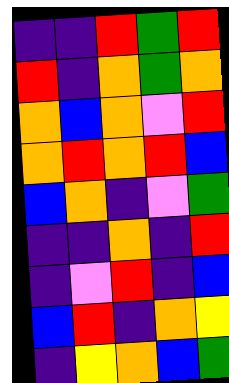[["indigo", "indigo", "red", "green", "red"], ["red", "indigo", "orange", "green", "orange"], ["orange", "blue", "orange", "violet", "red"], ["orange", "red", "orange", "red", "blue"], ["blue", "orange", "indigo", "violet", "green"], ["indigo", "indigo", "orange", "indigo", "red"], ["indigo", "violet", "red", "indigo", "blue"], ["blue", "red", "indigo", "orange", "yellow"], ["indigo", "yellow", "orange", "blue", "green"]]